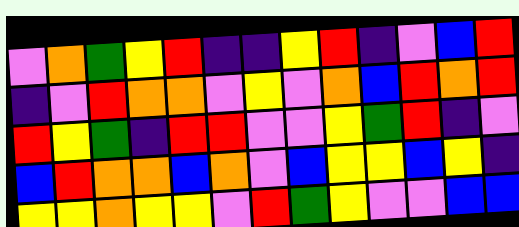[["violet", "orange", "green", "yellow", "red", "indigo", "indigo", "yellow", "red", "indigo", "violet", "blue", "red"], ["indigo", "violet", "red", "orange", "orange", "violet", "yellow", "violet", "orange", "blue", "red", "orange", "red"], ["red", "yellow", "green", "indigo", "red", "red", "violet", "violet", "yellow", "green", "red", "indigo", "violet"], ["blue", "red", "orange", "orange", "blue", "orange", "violet", "blue", "yellow", "yellow", "blue", "yellow", "indigo"], ["yellow", "yellow", "orange", "yellow", "yellow", "violet", "red", "green", "yellow", "violet", "violet", "blue", "blue"]]